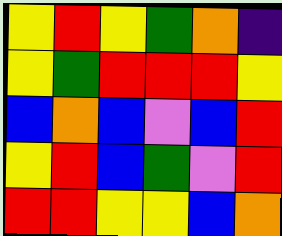[["yellow", "red", "yellow", "green", "orange", "indigo"], ["yellow", "green", "red", "red", "red", "yellow"], ["blue", "orange", "blue", "violet", "blue", "red"], ["yellow", "red", "blue", "green", "violet", "red"], ["red", "red", "yellow", "yellow", "blue", "orange"]]